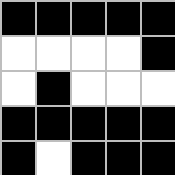[["black", "black", "black", "black", "black"], ["white", "white", "white", "white", "black"], ["white", "black", "white", "white", "white"], ["black", "black", "black", "black", "black"], ["black", "white", "black", "black", "black"]]